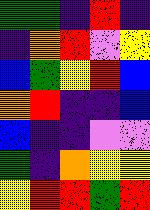[["green", "green", "indigo", "red", "indigo"], ["indigo", "orange", "red", "violet", "yellow"], ["blue", "green", "yellow", "red", "blue"], ["orange", "red", "indigo", "indigo", "blue"], ["blue", "indigo", "indigo", "violet", "violet"], ["green", "indigo", "orange", "yellow", "yellow"], ["yellow", "red", "red", "green", "red"]]